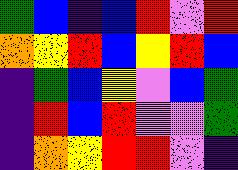[["green", "blue", "indigo", "blue", "red", "violet", "red"], ["orange", "yellow", "red", "blue", "yellow", "red", "blue"], ["indigo", "green", "blue", "yellow", "violet", "blue", "green"], ["indigo", "red", "blue", "red", "violet", "violet", "green"], ["indigo", "orange", "yellow", "red", "red", "violet", "indigo"]]